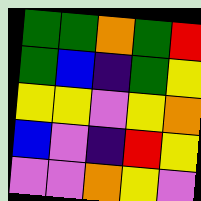[["green", "green", "orange", "green", "red"], ["green", "blue", "indigo", "green", "yellow"], ["yellow", "yellow", "violet", "yellow", "orange"], ["blue", "violet", "indigo", "red", "yellow"], ["violet", "violet", "orange", "yellow", "violet"]]